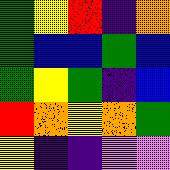[["green", "yellow", "red", "indigo", "orange"], ["green", "blue", "blue", "green", "blue"], ["green", "yellow", "green", "indigo", "blue"], ["red", "orange", "yellow", "orange", "green"], ["yellow", "indigo", "indigo", "violet", "violet"]]